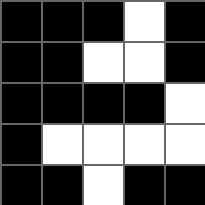[["black", "black", "black", "white", "black"], ["black", "black", "white", "white", "black"], ["black", "black", "black", "black", "white"], ["black", "white", "white", "white", "white"], ["black", "black", "white", "black", "black"]]